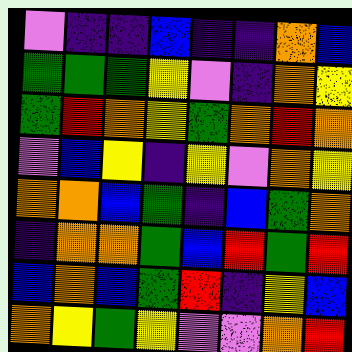[["violet", "indigo", "indigo", "blue", "indigo", "indigo", "orange", "blue"], ["green", "green", "green", "yellow", "violet", "indigo", "orange", "yellow"], ["green", "red", "orange", "yellow", "green", "orange", "red", "orange"], ["violet", "blue", "yellow", "indigo", "yellow", "violet", "orange", "yellow"], ["orange", "orange", "blue", "green", "indigo", "blue", "green", "orange"], ["indigo", "orange", "orange", "green", "blue", "red", "green", "red"], ["blue", "orange", "blue", "green", "red", "indigo", "yellow", "blue"], ["orange", "yellow", "green", "yellow", "violet", "violet", "orange", "red"]]